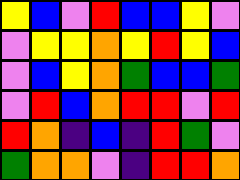[["yellow", "blue", "violet", "red", "blue", "blue", "yellow", "violet"], ["violet", "yellow", "yellow", "orange", "yellow", "red", "yellow", "blue"], ["violet", "blue", "yellow", "orange", "green", "blue", "blue", "green"], ["violet", "red", "blue", "orange", "red", "red", "violet", "red"], ["red", "orange", "indigo", "blue", "indigo", "red", "green", "violet"], ["green", "orange", "orange", "violet", "indigo", "red", "red", "orange"]]